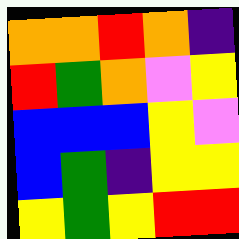[["orange", "orange", "red", "orange", "indigo"], ["red", "green", "orange", "violet", "yellow"], ["blue", "blue", "blue", "yellow", "violet"], ["blue", "green", "indigo", "yellow", "yellow"], ["yellow", "green", "yellow", "red", "red"]]